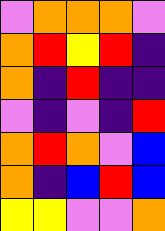[["violet", "orange", "orange", "orange", "violet"], ["orange", "red", "yellow", "red", "indigo"], ["orange", "indigo", "red", "indigo", "indigo"], ["violet", "indigo", "violet", "indigo", "red"], ["orange", "red", "orange", "violet", "blue"], ["orange", "indigo", "blue", "red", "blue"], ["yellow", "yellow", "violet", "violet", "orange"]]